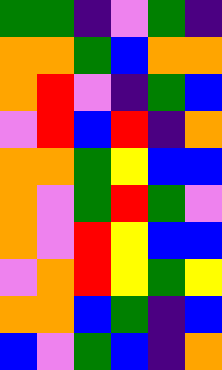[["green", "green", "indigo", "violet", "green", "indigo"], ["orange", "orange", "green", "blue", "orange", "orange"], ["orange", "red", "violet", "indigo", "green", "blue"], ["violet", "red", "blue", "red", "indigo", "orange"], ["orange", "orange", "green", "yellow", "blue", "blue"], ["orange", "violet", "green", "red", "green", "violet"], ["orange", "violet", "red", "yellow", "blue", "blue"], ["violet", "orange", "red", "yellow", "green", "yellow"], ["orange", "orange", "blue", "green", "indigo", "blue"], ["blue", "violet", "green", "blue", "indigo", "orange"]]